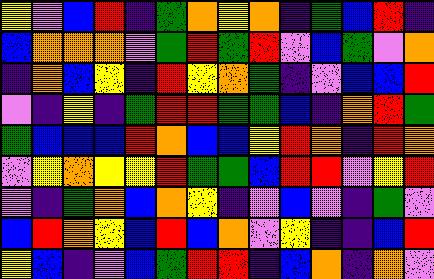[["yellow", "violet", "blue", "red", "indigo", "green", "orange", "yellow", "orange", "indigo", "green", "blue", "red", "indigo"], ["blue", "orange", "orange", "orange", "violet", "green", "red", "green", "red", "violet", "blue", "green", "violet", "orange"], ["indigo", "orange", "blue", "yellow", "indigo", "red", "yellow", "orange", "green", "indigo", "violet", "blue", "blue", "red"], ["violet", "indigo", "yellow", "indigo", "green", "red", "red", "green", "green", "blue", "indigo", "orange", "red", "green"], ["green", "blue", "blue", "blue", "red", "orange", "blue", "blue", "yellow", "red", "orange", "indigo", "red", "orange"], ["violet", "yellow", "orange", "yellow", "yellow", "red", "green", "green", "blue", "red", "red", "violet", "yellow", "red"], ["violet", "indigo", "green", "orange", "blue", "orange", "yellow", "indigo", "violet", "blue", "violet", "indigo", "green", "violet"], ["blue", "red", "orange", "yellow", "blue", "red", "blue", "orange", "violet", "yellow", "indigo", "indigo", "blue", "red"], ["yellow", "blue", "indigo", "violet", "blue", "green", "red", "red", "indigo", "blue", "orange", "indigo", "orange", "violet"]]